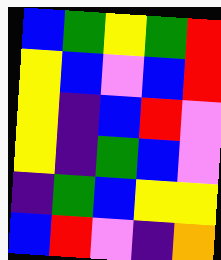[["blue", "green", "yellow", "green", "red"], ["yellow", "blue", "violet", "blue", "red"], ["yellow", "indigo", "blue", "red", "violet"], ["yellow", "indigo", "green", "blue", "violet"], ["indigo", "green", "blue", "yellow", "yellow"], ["blue", "red", "violet", "indigo", "orange"]]